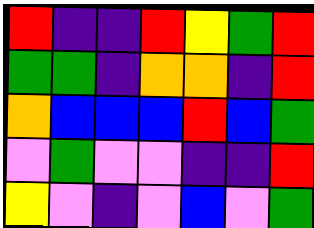[["red", "indigo", "indigo", "red", "yellow", "green", "red"], ["green", "green", "indigo", "orange", "orange", "indigo", "red"], ["orange", "blue", "blue", "blue", "red", "blue", "green"], ["violet", "green", "violet", "violet", "indigo", "indigo", "red"], ["yellow", "violet", "indigo", "violet", "blue", "violet", "green"]]